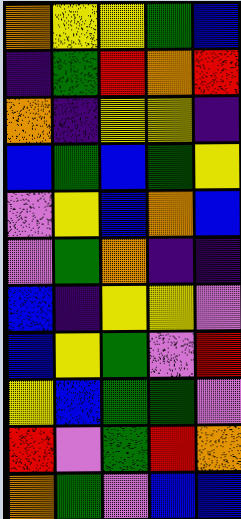[["orange", "yellow", "yellow", "green", "blue"], ["indigo", "green", "red", "orange", "red"], ["orange", "indigo", "yellow", "yellow", "indigo"], ["blue", "green", "blue", "green", "yellow"], ["violet", "yellow", "blue", "orange", "blue"], ["violet", "green", "orange", "indigo", "indigo"], ["blue", "indigo", "yellow", "yellow", "violet"], ["blue", "yellow", "green", "violet", "red"], ["yellow", "blue", "green", "green", "violet"], ["red", "violet", "green", "red", "orange"], ["orange", "green", "violet", "blue", "blue"]]